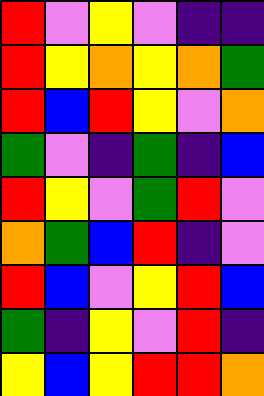[["red", "violet", "yellow", "violet", "indigo", "indigo"], ["red", "yellow", "orange", "yellow", "orange", "green"], ["red", "blue", "red", "yellow", "violet", "orange"], ["green", "violet", "indigo", "green", "indigo", "blue"], ["red", "yellow", "violet", "green", "red", "violet"], ["orange", "green", "blue", "red", "indigo", "violet"], ["red", "blue", "violet", "yellow", "red", "blue"], ["green", "indigo", "yellow", "violet", "red", "indigo"], ["yellow", "blue", "yellow", "red", "red", "orange"]]